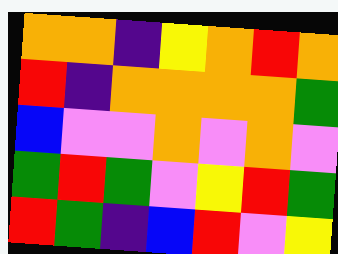[["orange", "orange", "indigo", "yellow", "orange", "red", "orange"], ["red", "indigo", "orange", "orange", "orange", "orange", "green"], ["blue", "violet", "violet", "orange", "violet", "orange", "violet"], ["green", "red", "green", "violet", "yellow", "red", "green"], ["red", "green", "indigo", "blue", "red", "violet", "yellow"]]